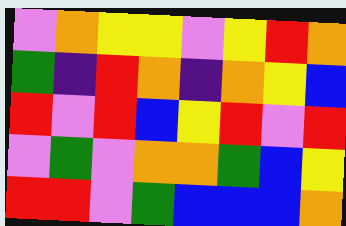[["violet", "orange", "yellow", "yellow", "violet", "yellow", "red", "orange"], ["green", "indigo", "red", "orange", "indigo", "orange", "yellow", "blue"], ["red", "violet", "red", "blue", "yellow", "red", "violet", "red"], ["violet", "green", "violet", "orange", "orange", "green", "blue", "yellow"], ["red", "red", "violet", "green", "blue", "blue", "blue", "orange"]]